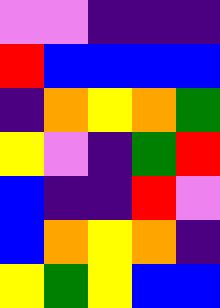[["violet", "violet", "indigo", "indigo", "indigo"], ["red", "blue", "blue", "blue", "blue"], ["indigo", "orange", "yellow", "orange", "green"], ["yellow", "violet", "indigo", "green", "red"], ["blue", "indigo", "indigo", "red", "violet"], ["blue", "orange", "yellow", "orange", "indigo"], ["yellow", "green", "yellow", "blue", "blue"]]